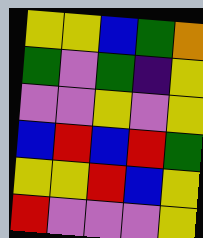[["yellow", "yellow", "blue", "green", "orange"], ["green", "violet", "green", "indigo", "yellow"], ["violet", "violet", "yellow", "violet", "yellow"], ["blue", "red", "blue", "red", "green"], ["yellow", "yellow", "red", "blue", "yellow"], ["red", "violet", "violet", "violet", "yellow"]]